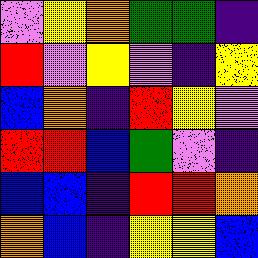[["violet", "yellow", "orange", "green", "green", "indigo"], ["red", "violet", "yellow", "violet", "indigo", "yellow"], ["blue", "orange", "indigo", "red", "yellow", "violet"], ["red", "red", "blue", "green", "violet", "indigo"], ["blue", "blue", "indigo", "red", "red", "orange"], ["orange", "blue", "indigo", "yellow", "yellow", "blue"]]